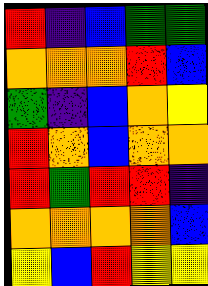[["red", "indigo", "blue", "green", "green"], ["orange", "orange", "orange", "red", "blue"], ["green", "indigo", "blue", "orange", "yellow"], ["red", "orange", "blue", "orange", "orange"], ["red", "green", "red", "red", "indigo"], ["orange", "orange", "orange", "orange", "blue"], ["yellow", "blue", "red", "yellow", "yellow"]]